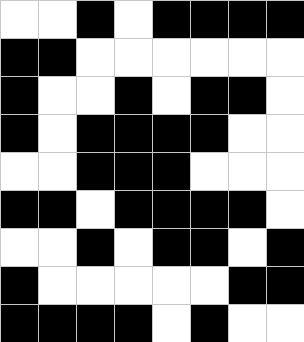[["white", "white", "black", "white", "black", "black", "black", "black"], ["black", "black", "white", "white", "white", "white", "white", "white"], ["black", "white", "white", "black", "white", "black", "black", "white"], ["black", "white", "black", "black", "black", "black", "white", "white"], ["white", "white", "black", "black", "black", "white", "white", "white"], ["black", "black", "white", "black", "black", "black", "black", "white"], ["white", "white", "black", "white", "black", "black", "white", "black"], ["black", "white", "white", "white", "white", "white", "black", "black"], ["black", "black", "black", "black", "white", "black", "white", "white"]]